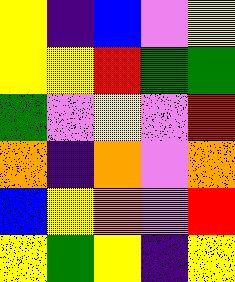[["yellow", "indigo", "blue", "violet", "yellow"], ["yellow", "yellow", "red", "green", "green"], ["green", "violet", "yellow", "violet", "red"], ["orange", "indigo", "orange", "violet", "orange"], ["blue", "yellow", "orange", "violet", "red"], ["yellow", "green", "yellow", "indigo", "yellow"]]